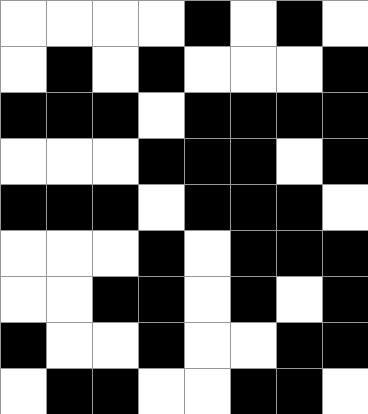[["white", "white", "white", "white", "black", "white", "black", "white"], ["white", "black", "white", "black", "white", "white", "white", "black"], ["black", "black", "black", "white", "black", "black", "black", "black"], ["white", "white", "white", "black", "black", "black", "white", "black"], ["black", "black", "black", "white", "black", "black", "black", "white"], ["white", "white", "white", "black", "white", "black", "black", "black"], ["white", "white", "black", "black", "white", "black", "white", "black"], ["black", "white", "white", "black", "white", "white", "black", "black"], ["white", "black", "black", "white", "white", "black", "black", "white"]]